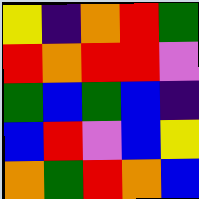[["yellow", "indigo", "orange", "red", "green"], ["red", "orange", "red", "red", "violet"], ["green", "blue", "green", "blue", "indigo"], ["blue", "red", "violet", "blue", "yellow"], ["orange", "green", "red", "orange", "blue"]]